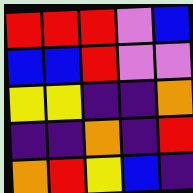[["red", "red", "red", "violet", "blue"], ["blue", "blue", "red", "violet", "violet"], ["yellow", "yellow", "indigo", "indigo", "orange"], ["indigo", "indigo", "orange", "indigo", "red"], ["orange", "red", "yellow", "blue", "indigo"]]